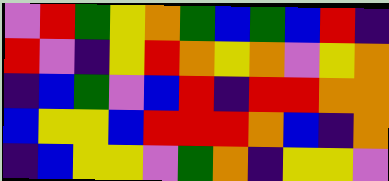[["violet", "red", "green", "yellow", "orange", "green", "blue", "green", "blue", "red", "indigo"], ["red", "violet", "indigo", "yellow", "red", "orange", "yellow", "orange", "violet", "yellow", "orange"], ["indigo", "blue", "green", "violet", "blue", "red", "indigo", "red", "red", "orange", "orange"], ["blue", "yellow", "yellow", "blue", "red", "red", "red", "orange", "blue", "indigo", "orange"], ["indigo", "blue", "yellow", "yellow", "violet", "green", "orange", "indigo", "yellow", "yellow", "violet"]]